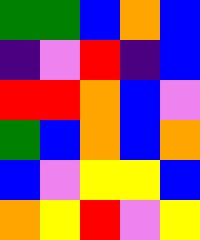[["green", "green", "blue", "orange", "blue"], ["indigo", "violet", "red", "indigo", "blue"], ["red", "red", "orange", "blue", "violet"], ["green", "blue", "orange", "blue", "orange"], ["blue", "violet", "yellow", "yellow", "blue"], ["orange", "yellow", "red", "violet", "yellow"]]